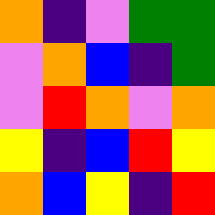[["orange", "indigo", "violet", "green", "green"], ["violet", "orange", "blue", "indigo", "green"], ["violet", "red", "orange", "violet", "orange"], ["yellow", "indigo", "blue", "red", "yellow"], ["orange", "blue", "yellow", "indigo", "red"]]